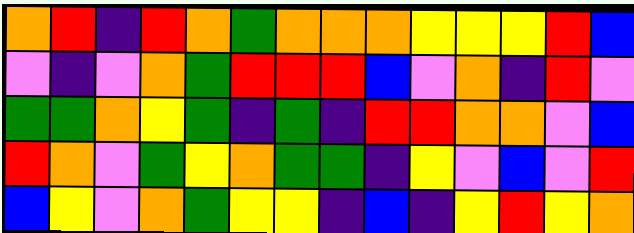[["orange", "red", "indigo", "red", "orange", "green", "orange", "orange", "orange", "yellow", "yellow", "yellow", "red", "blue"], ["violet", "indigo", "violet", "orange", "green", "red", "red", "red", "blue", "violet", "orange", "indigo", "red", "violet"], ["green", "green", "orange", "yellow", "green", "indigo", "green", "indigo", "red", "red", "orange", "orange", "violet", "blue"], ["red", "orange", "violet", "green", "yellow", "orange", "green", "green", "indigo", "yellow", "violet", "blue", "violet", "red"], ["blue", "yellow", "violet", "orange", "green", "yellow", "yellow", "indigo", "blue", "indigo", "yellow", "red", "yellow", "orange"]]